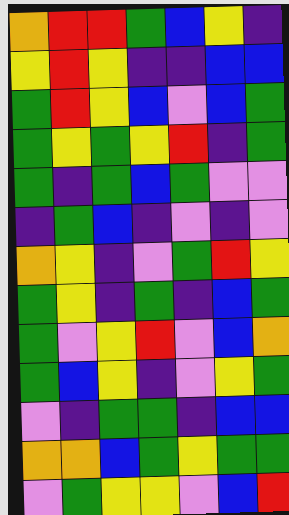[["orange", "red", "red", "green", "blue", "yellow", "indigo"], ["yellow", "red", "yellow", "indigo", "indigo", "blue", "blue"], ["green", "red", "yellow", "blue", "violet", "blue", "green"], ["green", "yellow", "green", "yellow", "red", "indigo", "green"], ["green", "indigo", "green", "blue", "green", "violet", "violet"], ["indigo", "green", "blue", "indigo", "violet", "indigo", "violet"], ["orange", "yellow", "indigo", "violet", "green", "red", "yellow"], ["green", "yellow", "indigo", "green", "indigo", "blue", "green"], ["green", "violet", "yellow", "red", "violet", "blue", "orange"], ["green", "blue", "yellow", "indigo", "violet", "yellow", "green"], ["violet", "indigo", "green", "green", "indigo", "blue", "blue"], ["orange", "orange", "blue", "green", "yellow", "green", "green"], ["violet", "green", "yellow", "yellow", "violet", "blue", "red"]]